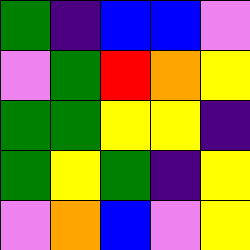[["green", "indigo", "blue", "blue", "violet"], ["violet", "green", "red", "orange", "yellow"], ["green", "green", "yellow", "yellow", "indigo"], ["green", "yellow", "green", "indigo", "yellow"], ["violet", "orange", "blue", "violet", "yellow"]]